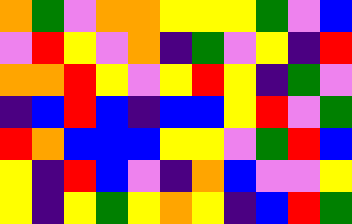[["orange", "green", "violet", "orange", "orange", "yellow", "yellow", "yellow", "green", "violet", "blue"], ["violet", "red", "yellow", "violet", "orange", "indigo", "green", "violet", "yellow", "indigo", "red"], ["orange", "orange", "red", "yellow", "violet", "yellow", "red", "yellow", "indigo", "green", "violet"], ["indigo", "blue", "red", "blue", "indigo", "blue", "blue", "yellow", "red", "violet", "green"], ["red", "orange", "blue", "blue", "blue", "yellow", "yellow", "violet", "green", "red", "blue"], ["yellow", "indigo", "red", "blue", "violet", "indigo", "orange", "blue", "violet", "violet", "yellow"], ["yellow", "indigo", "yellow", "green", "yellow", "orange", "yellow", "indigo", "blue", "red", "green"]]